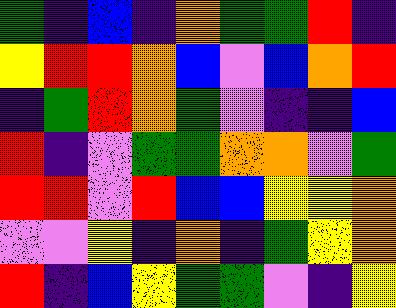[["green", "indigo", "blue", "indigo", "orange", "green", "green", "red", "indigo"], ["yellow", "red", "red", "orange", "blue", "violet", "blue", "orange", "red"], ["indigo", "green", "red", "orange", "green", "violet", "indigo", "indigo", "blue"], ["red", "indigo", "violet", "green", "green", "orange", "orange", "violet", "green"], ["red", "red", "violet", "red", "blue", "blue", "yellow", "yellow", "orange"], ["violet", "violet", "yellow", "indigo", "orange", "indigo", "green", "yellow", "orange"], ["red", "indigo", "blue", "yellow", "green", "green", "violet", "indigo", "yellow"]]